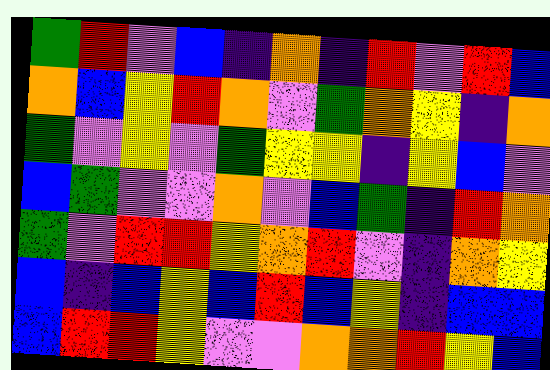[["green", "red", "violet", "blue", "indigo", "orange", "indigo", "red", "violet", "red", "blue"], ["orange", "blue", "yellow", "red", "orange", "violet", "green", "orange", "yellow", "indigo", "orange"], ["green", "violet", "yellow", "violet", "green", "yellow", "yellow", "indigo", "yellow", "blue", "violet"], ["blue", "green", "violet", "violet", "orange", "violet", "blue", "green", "indigo", "red", "orange"], ["green", "violet", "red", "red", "yellow", "orange", "red", "violet", "indigo", "orange", "yellow"], ["blue", "indigo", "blue", "yellow", "blue", "red", "blue", "yellow", "indigo", "blue", "blue"], ["blue", "red", "red", "yellow", "violet", "violet", "orange", "orange", "red", "yellow", "blue"]]